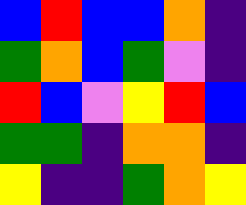[["blue", "red", "blue", "blue", "orange", "indigo"], ["green", "orange", "blue", "green", "violet", "indigo"], ["red", "blue", "violet", "yellow", "red", "blue"], ["green", "green", "indigo", "orange", "orange", "indigo"], ["yellow", "indigo", "indigo", "green", "orange", "yellow"]]